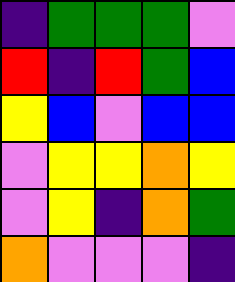[["indigo", "green", "green", "green", "violet"], ["red", "indigo", "red", "green", "blue"], ["yellow", "blue", "violet", "blue", "blue"], ["violet", "yellow", "yellow", "orange", "yellow"], ["violet", "yellow", "indigo", "orange", "green"], ["orange", "violet", "violet", "violet", "indigo"]]